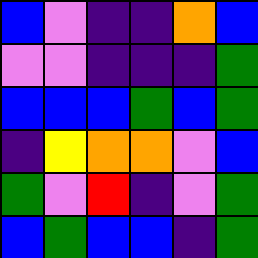[["blue", "violet", "indigo", "indigo", "orange", "blue"], ["violet", "violet", "indigo", "indigo", "indigo", "green"], ["blue", "blue", "blue", "green", "blue", "green"], ["indigo", "yellow", "orange", "orange", "violet", "blue"], ["green", "violet", "red", "indigo", "violet", "green"], ["blue", "green", "blue", "blue", "indigo", "green"]]